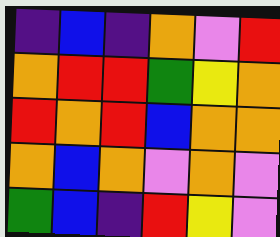[["indigo", "blue", "indigo", "orange", "violet", "red"], ["orange", "red", "red", "green", "yellow", "orange"], ["red", "orange", "red", "blue", "orange", "orange"], ["orange", "blue", "orange", "violet", "orange", "violet"], ["green", "blue", "indigo", "red", "yellow", "violet"]]